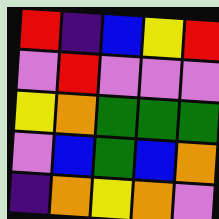[["red", "indigo", "blue", "yellow", "red"], ["violet", "red", "violet", "violet", "violet"], ["yellow", "orange", "green", "green", "green"], ["violet", "blue", "green", "blue", "orange"], ["indigo", "orange", "yellow", "orange", "violet"]]